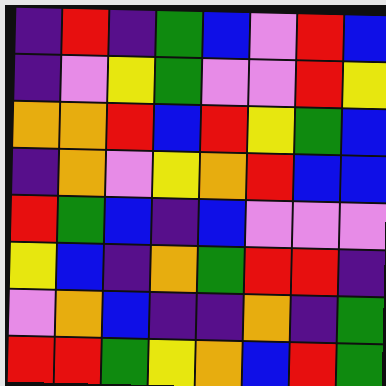[["indigo", "red", "indigo", "green", "blue", "violet", "red", "blue"], ["indigo", "violet", "yellow", "green", "violet", "violet", "red", "yellow"], ["orange", "orange", "red", "blue", "red", "yellow", "green", "blue"], ["indigo", "orange", "violet", "yellow", "orange", "red", "blue", "blue"], ["red", "green", "blue", "indigo", "blue", "violet", "violet", "violet"], ["yellow", "blue", "indigo", "orange", "green", "red", "red", "indigo"], ["violet", "orange", "blue", "indigo", "indigo", "orange", "indigo", "green"], ["red", "red", "green", "yellow", "orange", "blue", "red", "green"]]